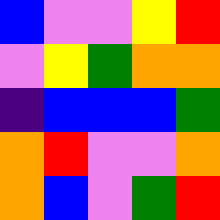[["blue", "violet", "violet", "yellow", "red"], ["violet", "yellow", "green", "orange", "orange"], ["indigo", "blue", "blue", "blue", "green"], ["orange", "red", "violet", "violet", "orange"], ["orange", "blue", "violet", "green", "red"]]